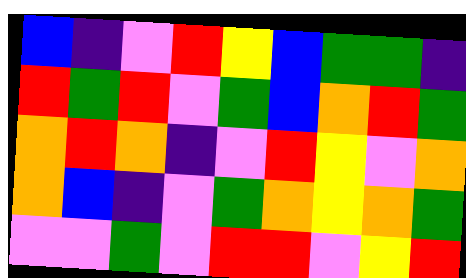[["blue", "indigo", "violet", "red", "yellow", "blue", "green", "green", "indigo"], ["red", "green", "red", "violet", "green", "blue", "orange", "red", "green"], ["orange", "red", "orange", "indigo", "violet", "red", "yellow", "violet", "orange"], ["orange", "blue", "indigo", "violet", "green", "orange", "yellow", "orange", "green"], ["violet", "violet", "green", "violet", "red", "red", "violet", "yellow", "red"]]